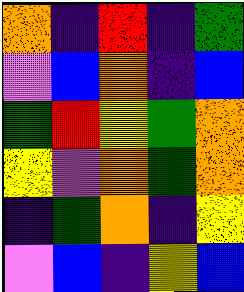[["orange", "indigo", "red", "indigo", "green"], ["violet", "blue", "orange", "indigo", "blue"], ["green", "red", "yellow", "green", "orange"], ["yellow", "violet", "orange", "green", "orange"], ["indigo", "green", "orange", "indigo", "yellow"], ["violet", "blue", "indigo", "yellow", "blue"]]